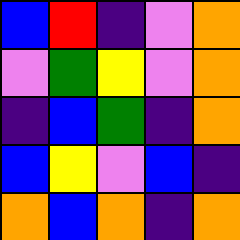[["blue", "red", "indigo", "violet", "orange"], ["violet", "green", "yellow", "violet", "orange"], ["indigo", "blue", "green", "indigo", "orange"], ["blue", "yellow", "violet", "blue", "indigo"], ["orange", "blue", "orange", "indigo", "orange"]]